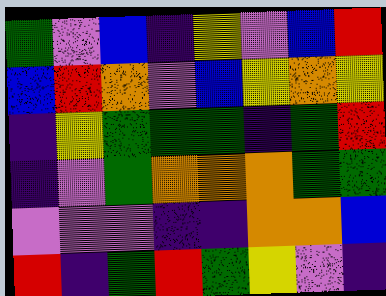[["green", "violet", "blue", "indigo", "yellow", "violet", "blue", "red"], ["blue", "red", "orange", "violet", "blue", "yellow", "orange", "yellow"], ["indigo", "yellow", "green", "green", "green", "indigo", "green", "red"], ["indigo", "violet", "green", "orange", "orange", "orange", "green", "green"], ["violet", "violet", "violet", "indigo", "indigo", "orange", "orange", "blue"], ["red", "indigo", "green", "red", "green", "yellow", "violet", "indigo"]]